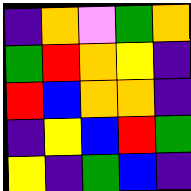[["indigo", "orange", "violet", "green", "orange"], ["green", "red", "orange", "yellow", "indigo"], ["red", "blue", "orange", "orange", "indigo"], ["indigo", "yellow", "blue", "red", "green"], ["yellow", "indigo", "green", "blue", "indigo"]]